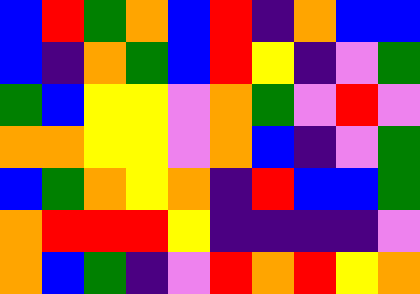[["blue", "red", "green", "orange", "blue", "red", "indigo", "orange", "blue", "blue"], ["blue", "indigo", "orange", "green", "blue", "red", "yellow", "indigo", "violet", "green"], ["green", "blue", "yellow", "yellow", "violet", "orange", "green", "violet", "red", "violet"], ["orange", "orange", "yellow", "yellow", "violet", "orange", "blue", "indigo", "violet", "green"], ["blue", "green", "orange", "yellow", "orange", "indigo", "red", "blue", "blue", "green"], ["orange", "red", "red", "red", "yellow", "indigo", "indigo", "indigo", "indigo", "violet"], ["orange", "blue", "green", "indigo", "violet", "red", "orange", "red", "yellow", "orange"]]